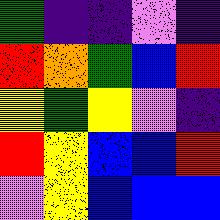[["green", "indigo", "indigo", "violet", "indigo"], ["red", "orange", "green", "blue", "red"], ["yellow", "green", "yellow", "violet", "indigo"], ["red", "yellow", "blue", "blue", "red"], ["violet", "yellow", "blue", "blue", "blue"]]